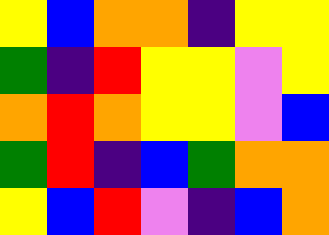[["yellow", "blue", "orange", "orange", "indigo", "yellow", "yellow"], ["green", "indigo", "red", "yellow", "yellow", "violet", "yellow"], ["orange", "red", "orange", "yellow", "yellow", "violet", "blue"], ["green", "red", "indigo", "blue", "green", "orange", "orange"], ["yellow", "blue", "red", "violet", "indigo", "blue", "orange"]]